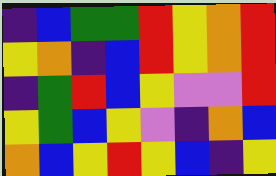[["indigo", "blue", "green", "green", "red", "yellow", "orange", "red"], ["yellow", "orange", "indigo", "blue", "red", "yellow", "orange", "red"], ["indigo", "green", "red", "blue", "yellow", "violet", "violet", "red"], ["yellow", "green", "blue", "yellow", "violet", "indigo", "orange", "blue"], ["orange", "blue", "yellow", "red", "yellow", "blue", "indigo", "yellow"]]